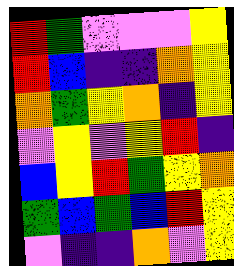[["red", "green", "violet", "violet", "violet", "yellow"], ["red", "blue", "indigo", "indigo", "orange", "yellow"], ["orange", "green", "yellow", "orange", "indigo", "yellow"], ["violet", "yellow", "violet", "yellow", "red", "indigo"], ["blue", "yellow", "red", "green", "yellow", "orange"], ["green", "blue", "green", "blue", "red", "yellow"], ["violet", "indigo", "indigo", "orange", "violet", "yellow"]]